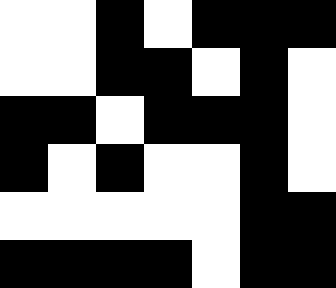[["white", "white", "black", "white", "black", "black", "black"], ["white", "white", "black", "black", "white", "black", "white"], ["black", "black", "white", "black", "black", "black", "white"], ["black", "white", "black", "white", "white", "black", "white"], ["white", "white", "white", "white", "white", "black", "black"], ["black", "black", "black", "black", "white", "black", "black"]]